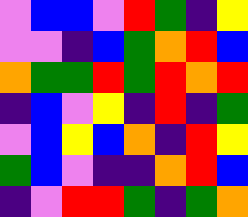[["violet", "blue", "blue", "violet", "red", "green", "indigo", "yellow"], ["violet", "violet", "indigo", "blue", "green", "orange", "red", "blue"], ["orange", "green", "green", "red", "green", "red", "orange", "red"], ["indigo", "blue", "violet", "yellow", "indigo", "red", "indigo", "green"], ["violet", "blue", "yellow", "blue", "orange", "indigo", "red", "yellow"], ["green", "blue", "violet", "indigo", "indigo", "orange", "red", "blue"], ["indigo", "violet", "red", "red", "green", "indigo", "green", "orange"]]